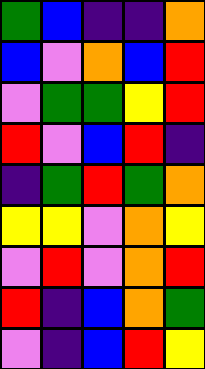[["green", "blue", "indigo", "indigo", "orange"], ["blue", "violet", "orange", "blue", "red"], ["violet", "green", "green", "yellow", "red"], ["red", "violet", "blue", "red", "indigo"], ["indigo", "green", "red", "green", "orange"], ["yellow", "yellow", "violet", "orange", "yellow"], ["violet", "red", "violet", "orange", "red"], ["red", "indigo", "blue", "orange", "green"], ["violet", "indigo", "blue", "red", "yellow"]]